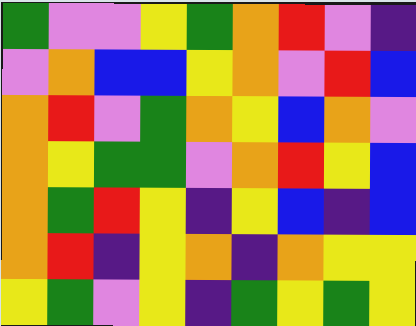[["green", "violet", "violet", "yellow", "green", "orange", "red", "violet", "indigo"], ["violet", "orange", "blue", "blue", "yellow", "orange", "violet", "red", "blue"], ["orange", "red", "violet", "green", "orange", "yellow", "blue", "orange", "violet"], ["orange", "yellow", "green", "green", "violet", "orange", "red", "yellow", "blue"], ["orange", "green", "red", "yellow", "indigo", "yellow", "blue", "indigo", "blue"], ["orange", "red", "indigo", "yellow", "orange", "indigo", "orange", "yellow", "yellow"], ["yellow", "green", "violet", "yellow", "indigo", "green", "yellow", "green", "yellow"]]